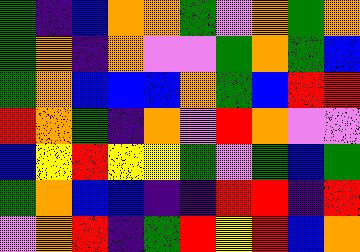[["green", "indigo", "blue", "orange", "orange", "green", "violet", "orange", "green", "orange"], ["green", "orange", "indigo", "orange", "violet", "violet", "green", "orange", "green", "blue"], ["green", "orange", "blue", "blue", "blue", "orange", "green", "blue", "red", "red"], ["red", "orange", "green", "indigo", "orange", "violet", "red", "orange", "violet", "violet"], ["blue", "yellow", "red", "yellow", "yellow", "green", "violet", "green", "blue", "green"], ["green", "orange", "blue", "blue", "indigo", "indigo", "red", "red", "indigo", "red"], ["violet", "orange", "red", "indigo", "green", "red", "yellow", "red", "blue", "orange"]]